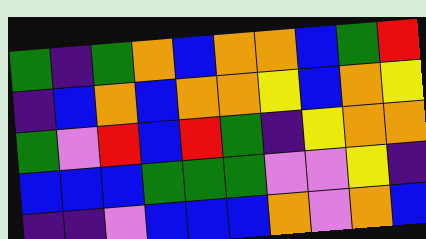[["green", "indigo", "green", "orange", "blue", "orange", "orange", "blue", "green", "red"], ["indigo", "blue", "orange", "blue", "orange", "orange", "yellow", "blue", "orange", "yellow"], ["green", "violet", "red", "blue", "red", "green", "indigo", "yellow", "orange", "orange"], ["blue", "blue", "blue", "green", "green", "green", "violet", "violet", "yellow", "indigo"], ["indigo", "indigo", "violet", "blue", "blue", "blue", "orange", "violet", "orange", "blue"]]